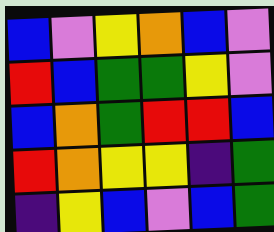[["blue", "violet", "yellow", "orange", "blue", "violet"], ["red", "blue", "green", "green", "yellow", "violet"], ["blue", "orange", "green", "red", "red", "blue"], ["red", "orange", "yellow", "yellow", "indigo", "green"], ["indigo", "yellow", "blue", "violet", "blue", "green"]]